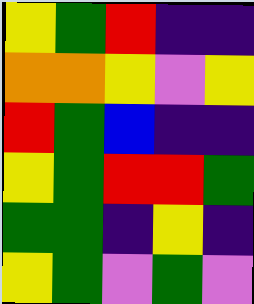[["yellow", "green", "red", "indigo", "indigo"], ["orange", "orange", "yellow", "violet", "yellow"], ["red", "green", "blue", "indigo", "indigo"], ["yellow", "green", "red", "red", "green"], ["green", "green", "indigo", "yellow", "indigo"], ["yellow", "green", "violet", "green", "violet"]]